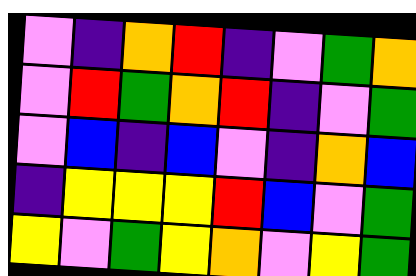[["violet", "indigo", "orange", "red", "indigo", "violet", "green", "orange"], ["violet", "red", "green", "orange", "red", "indigo", "violet", "green"], ["violet", "blue", "indigo", "blue", "violet", "indigo", "orange", "blue"], ["indigo", "yellow", "yellow", "yellow", "red", "blue", "violet", "green"], ["yellow", "violet", "green", "yellow", "orange", "violet", "yellow", "green"]]